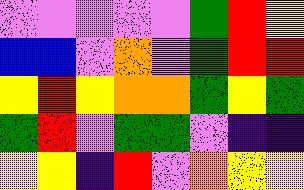[["violet", "violet", "violet", "violet", "violet", "green", "red", "yellow"], ["blue", "blue", "violet", "orange", "violet", "green", "red", "red"], ["yellow", "red", "yellow", "orange", "orange", "green", "yellow", "green"], ["green", "red", "violet", "green", "green", "violet", "indigo", "indigo"], ["yellow", "yellow", "indigo", "red", "violet", "orange", "yellow", "yellow"]]